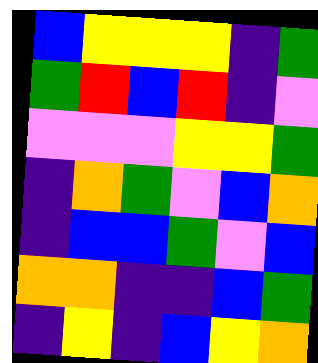[["blue", "yellow", "yellow", "yellow", "indigo", "green"], ["green", "red", "blue", "red", "indigo", "violet"], ["violet", "violet", "violet", "yellow", "yellow", "green"], ["indigo", "orange", "green", "violet", "blue", "orange"], ["indigo", "blue", "blue", "green", "violet", "blue"], ["orange", "orange", "indigo", "indigo", "blue", "green"], ["indigo", "yellow", "indigo", "blue", "yellow", "orange"]]